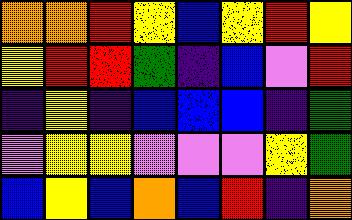[["orange", "orange", "red", "yellow", "blue", "yellow", "red", "yellow"], ["yellow", "red", "red", "green", "indigo", "blue", "violet", "red"], ["indigo", "yellow", "indigo", "blue", "blue", "blue", "indigo", "green"], ["violet", "yellow", "yellow", "violet", "violet", "violet", "yellow", "green"], ["blue", "yellow", "blue", "orange", "blue", "red", "indigo", "orange"]]